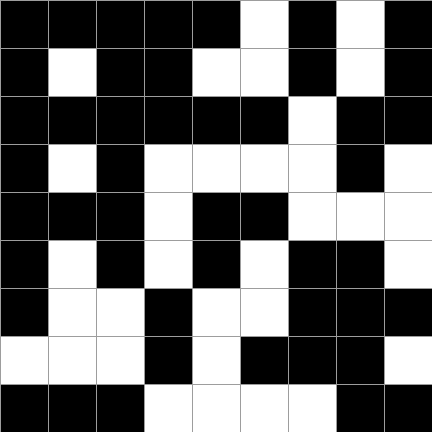[["black", "black", "black", "black", "black", "white", "black", "white", "black"], ["black", "white", "black", "black", "white", "white", "black", "white", "black"], ["black", "black", "black", "black", "black", "black", "white", "black", "black"], ["black", "white", "black", "white", "white", "white", "white", "black", "white"], ["black", "black", "black", "white", "black", "black", "white", "white", "white"], ["black", "white", "black", "white", "black", "white", "black", "black", "white"], ["black", "white", "white", "black", "white", "white", "black", "black", "black"], ["white", "white", "white", "black", "white", "black", "black", "black", "white"], ["black", "black", "black", "white", "white", "white", "white", "black", "black"]]